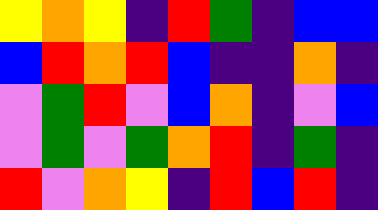[["yellow", "orange", "yellow", "indigo", "red", "green", "indigo", "blue", "blue"], ["blue", "red", "orange", "red", "blue", "indigo", "indigo", "orange", "indigo"], ["violet", "green", "red", "violet", "blue", "orange", "indigo", "violet", "blue"], ["violet", "green", "violet", "green", "orange", "red", "indigo", "green", "indigo"], ["red", "violet", "orange", "yellow", "indigo", "red", "blue", "red", "indigo"]]